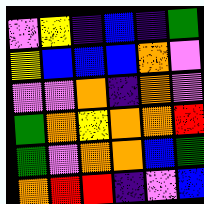[["violet", "yellow", "indigo", "blue", "indigo", "green"], ["yellow", "blue", "blue", "blue", "orange", "violet"], ["violet", "violet", "orange", "indigo", "orange", "violet"], ["green", "orange", "yellow", "orange", "orange", "red"], ["green", "violet", "orange", "orange", "blue", "green"], ["orange", "red", "red", "indigo", "violet", "blue"]]